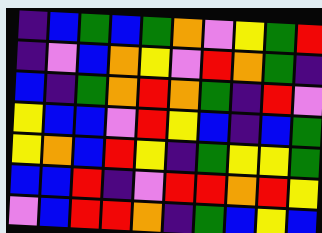[["indigo", "blue", "green", "blue", "green", "orange", "violet", "yellow", "green", "red"], ["indigo", "violet", "blue", "orange", "yellow", "violet", "red", "orange", "green", "indigo"], ["blue", "indigo", "green", "orange", "red", "orange", "green", "indigo", "red", "violet"], ["yellow", "blue", "blue", "violet", "red", "yellow", "blue", "indigo", "blue", "green"], ["yellow", "orange", "blue", "red", "yellow", "indigo", "green", "yellow", "yellow", "green"], ["blue", "blue", "red", "indigo", "violet", "red", "red", "orange", "red", "yellow"], ["violet", "blue", "red", "red", "orange", "indigo", "green", "blue", "yellow", "blue"]]